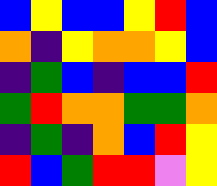[["blue", "yellow", "blue", "blue", "yellow", "red", "blue"], ["orange", "indigo", "yellow", "orange", "orange", "yellow", "blue"], ["indigo", "green", "blue", "indigo", "blue", "blue", "red"], ["green", "red", "orange", "orange", "green", "green", "orange"], ["indigo", "green", "indigo", "orange", "blue", "red", "yellow"], ["red", "blue", "green", "red", "red", "violet", "yellow"]]